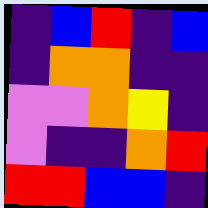[["indigo", "blue", "red", "indigo", "blue"], ["indigo", "orange", "orange", "indigo", "indigo"], ["violet", "violet", "orange", "yellow", "indigo"], ["violet", "indigo", "indigo", "orange", "red"], ["red", "red", "blue", "blue", "indigo"]]